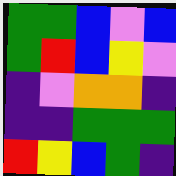[["green", "green", "blue", "violet", "blue"], ["green", "red", "blue", "yellow", "violet"], ["indigo", "violet", "orange", "orange", "indigo"], ["indigo", "indigo", "green", "green", "green"], ["red", "yellow", "blue", "green", "indigo"]]